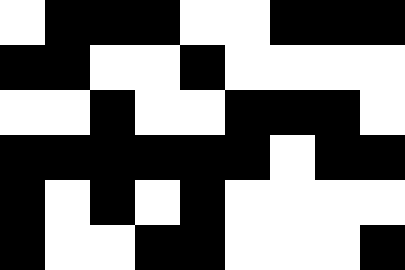[["white", "black", "black", "black", "white", "white", "black", "black", "black"], ["black", "black", "white", "white", "black", "white", "white", "white", "white"], ["white", "white", "black", "white", "white", "black", "black", "black", "white"], ["black", "black", "black", "black", "black", "black", "white", "black", "black"], ["black", "white", "black", "white", "black", "white", "white", "white", "white"], ["black", "white", "white", "black", "black", "white", "white", "white", "black"]]